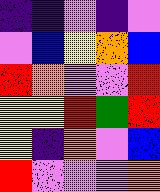[["indigo", "indigo", "violet", "indigo", "violet"], ["violet", "blue", "yellow", "orange", "blue"], ["red", "orange", "violet", "violet", "red"], ["yellow", "yellow", "red", "green", "red"], ["yellow", "indigo", "orange", "violet", "blue"], ["red", "violet", "violet", "violet", "orange"]]